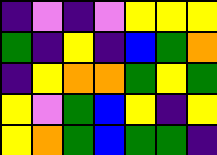[["indigo", "violet", "indigo", "violet", "yellow", "yellow", "yellow"], ["green", "indigo", "yellow", "indigo", "blue", "green", "orange"], ["indigo", "yellow", "orange", "orange", "green", "yellow", "green"], ["yellow", "violet", "green", "blue", "yellow", "indigo", "yellow"], ["yellow", "orange", "green", "blue", "green", "green", "indigo"]]